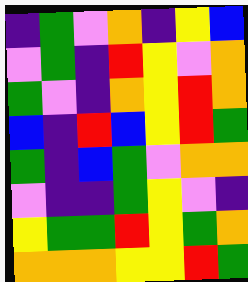[["indigo", "green", "violet", "orange", "indigo", "yellow", "blue"], ["violet", "green", "indigo", "red", "yellow", "violet", "orange"], ["green", "violet", "indigo", "orange", "yellow", "red", "orange"], ["blue", "indigo", "red", "blue", "yellow", "red", "green"], ["green", "indigo", "blue", "green", "violet", "orange", "orange"], ["violet", "indigo", "indigo", "green", "yellow", "violet", "indigo"], ["yellow", "green", "green", "red", "yellow", "green", "orange"], ["orange", "orange", "orange", "yellow", "yellow", "red", "green"]]